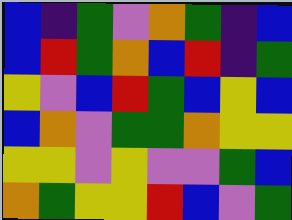[["blue", "indigo", "green", "violet", "orange", "green", "indigo", "blue"], ["blue", "red", "green", "orange", "blue", "red", "indigo", "green"], ["yellow", "violet", "blue", "red", "green", "blue", "yellow", "blue"], ["blue", "orange", "violet", "green", "green", "orange", "yellow", "yellow"], ["yellow", "yellow", "violet", "yellow", "violet", "violet", "green", "blue"], ["orange", "green", "yellow", "yellow", "red", "blue", "violet", "green"]]